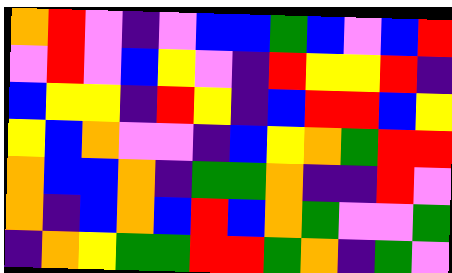[["orange", "red", "violet", "indigo", "violet", "blue", "blue", "green", "blue", "violet", "blue", "red"], ["violet", "red", "violet", "blue", "yellow", "violet", "indigo", "red", "yellow", "yellow", "red", "indigo"], ["blue", "yellow", "yellow", "indigo", "red", "yellow", "indigo", "blue", "red", "red", "blue", "yellow"], ["yellow", "blue", "orange", "violet", "violet", "indigo", "blue", "yellow", "orange", "green", "red", "red"], ["orange", "blue", "blue", "orange", "indigo", "green", "green", "orange", "indigo", "indigo", "red", "violet"], ["orange", "indigo", "blue", "orange", "blue", "red", "blue", "orange", "green", "violet", "violet", "green"], ["indigo", "orange", "yellow", "green", "green", "red", "red", "green", "orange", "indigo", "green", "violet"]]